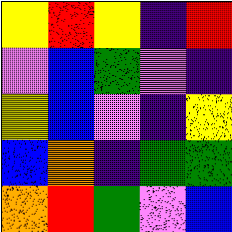[["yellow", "red", "yellow", "indigo", "red"], ["violet", "blue", "green", "violet", "indigo"], ["yellow", "blue", "violet", "indigo", "yellow"], ["blue", "orange", "indigo", "green", "green"], ["orange", "red", "green", "violet", "blue"]]